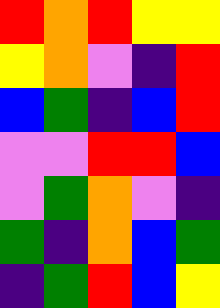[["red", "orange", "red", "yellow", "yellow"], ["yellow", "orange", "violet", "indigo", "red"], ["blue", "green", "indigo", "blue", "red"], ["violet", "violet", "red", "red", "blue"], ["violet", "green", "orange", "violet", "indigo"], ["green", "indigo", "orange", "blue", "green"], ["indigo", "green", "red", "blue", "yellow"]]